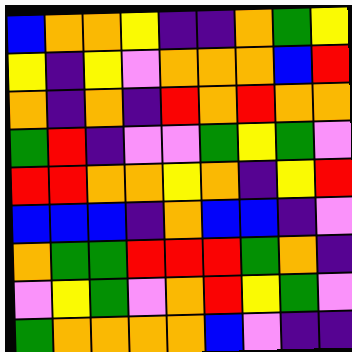[["blue", "orange", "orange", "yellow", "indigo", "indigo", "orange", "green", "yellow"], ["yellow", "indigo", "yellow", "violet", "orange", "orange", "orange", "blue", "red"], ["orange", "indigo", "orange", "indigo", "red", "orange", "red", "orange", "orange"], ["green", "red", "indigo", "violet", "violet", "green", "yellow", "green", "violet"], ["red", "red", "orange", "orange", "yellow", "orange", "indigo", "yellow", "red"], ["blue", "blue", "blue", "indigo", "orange", "blue", "blue", "indigo", "violet"], ["orange", "green", "green", "red", "red", "red", "green", "orange", "indigo"], ["violet", "yellow", "green", "violet", "orange", "red", "yellow", "green", "violet"], ["green", "orange", "orange", "orange", "orange", "blue", "violet", "indigo", "indigo"]]